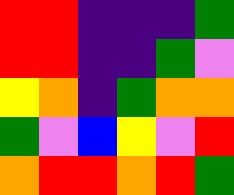[["red", "red", "indigo", "indigo", "indigo", "green"], ["red", "red", "indigo", "indigo", "green", "violet"], ["yellow", "orange", "indigo", "green", "orange", "orange"], ["green", "violet", "blue", "yellow", "violet", "red"], ["orange", "red", "red", "orange", "red", "green"]]